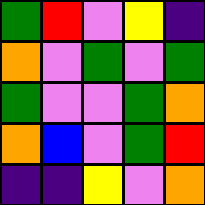[["green", "red", "violet", "yellow", "indigo"], ["orange", "violet", "green", "violet", "green"], ["green", "violet", "violet", "green", "orange"], ["orange", "blue", "violet", "green", "red"], ["indigo", "indigo", "yellow", "violet", "orange"]]